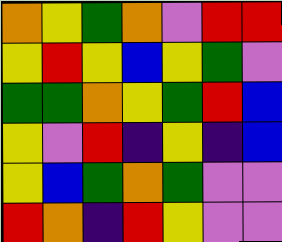[["orange", "yellow", "green", "orange", "violet", "red", "red"], ["yellow", "red", "yellow", "blue", "yellow", "green", "violet"], ["green", "green", "orange", "yellow", "green", "red", "blue"], ["yellow", "violet", "red", "indigo", "yellow", "indigo", "blue"], ["yellow", "blue", "green", "orange", "green", "violet", "violet"], ["red", "orange", "indigo", "red", "yellow", "violet", "violet"]]